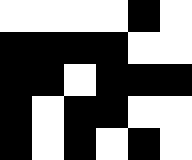[["white", "white", "white", "white", "black", "white"], ["black", "black", "black", "black", "white", "white"], ["black", "black", "white", "black", "black", "black"], ["black", "white", "black", "black", "white", "white"], ["black", "white", "black", "white", "black", "white"]]